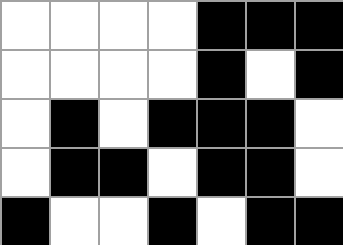[["white", "white", "white", "white", "black", "black", "black"], ["white", "white", "white", "white", "black", "white", "black"], ["white", "black", "white", "black", "black", "black", "white"], ["white", "black", "black", "white", "black", "black", "white"], ["black", "white", "white", "black", "white", "black", "black"]]